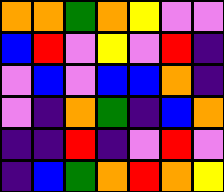[["orange", "orange", "green", "orange", "yellow", "violet", "violet"], ["blue", "red", "violet", "yellow", "violet", "red", "indigo"], ["violet", "blue", "violet", "blue", "blue", "orange", "indigo"], ["violet", "indigo", "orange", "green", "indigo", "blue", "orange"], ["indigo", "indigo", "red", "indigo", "violet", "red", "violet"], ["indigo", "blue", "green", "orange", "red", "orange", "yellow"]]